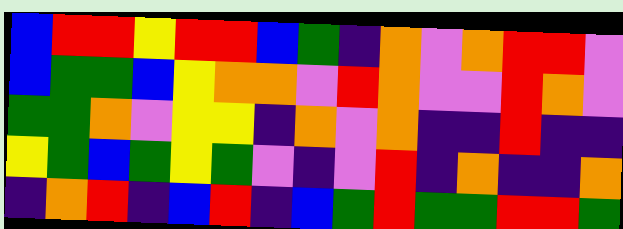[["blue", "red", "red", "yellow", "red", "red", "blue", "green", "indigo", "orange", "violet", "orange", "red", "red", "violet"], ["blue", "green", "green", "blue", "yellow", "orange", "orange", "violet", "red", "orange", "violet", "violet", "red", "orange", "violet"], ["green", "green", "orange", "violet", "yellow", "yellow", "indigo", "orange", "violet", "orange", "indigo", "indigo", "red", "indigo", "indigo"], ["yellow", "green", "blue", "green", "yellow", "green", "violet", "indigo", "violet", "red", "indigo", "orange", "indigo", "indigo", "orange"], ["indigo", "orange", "red", "indigo", "blue", "red", "indigo", "blue", "green", "red", "green", "green", "red", "red", "green"]]